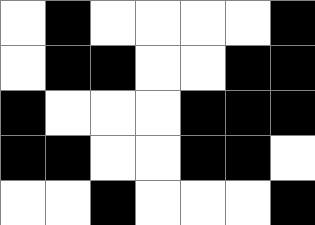[["white", "black", "white", "white", "white", "white", "black"], ["white", "black", "black", "white", "white", "black", "black"], ["black", "white", "white", "white", "black", "black", "black"], ["black", "black", "white", "white", "black", "black", "white"], ["white", "white", "black", "white", "white", "white", "black"]]